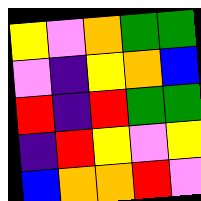[["yellow", "violet", "orange", "green", "green"], ["violet", "indigo", "yellow", "orange", "blue"], ["red", "indigo", "red", "green", "green"], ["indigo", "red", "yellow", "violet", "yellow"], ["blue", "orange", "orange", "red", "violet"]]